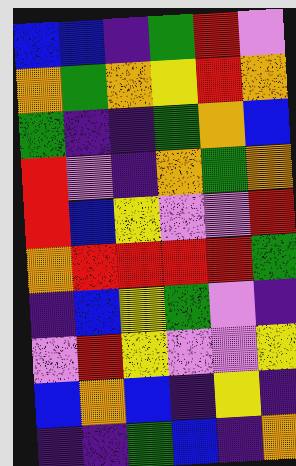[["blue", "blue", "indigo", "green", "red", "violet"], ["orange", "green", "orange", "yellow", "red", "orange"], ["green", "indigo", "indigo", "green", "orange", "blue"], ["red", "violet", "indigo", "orange", "green", "orange"], ["red", "blue", "yellow", "violet", "violet", "red"], ["orange", "red", "red", "red", "red", "green"], ["indigo", "blue", "yellow", "green", "violet", "indigo"], ["violet", "red", "yellow", "violet", "violet", "yellow"], ["blue", "orange", "blue", "indigo", "yellow", "indigo"], ["indigo", "indigo", "green", "blue", "indigo", "orange"]]